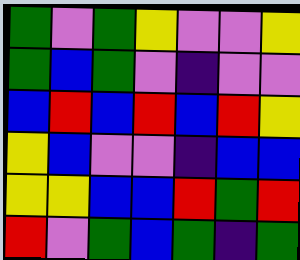[["green", "violet", "green", "yellow", "violet", "violet", "yellow"], ["green", "blue", "green", "violet", "indigo", "violet", "violet"], ["blue", "red", "blue", "red", "blue", "red", "yellow"], ["yellow", "blue", "violet", "violet", "indigo", "blue", "blue"], ["yellow", "yellow", "blue", "blue", "red", "green", "red"], ["red", "violet", "green", "blue", "green", "indigo", "green"]]